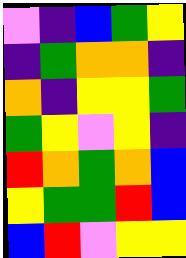[["violet", "indigo", "blue", "green", "yellow"], ["indigo", "green", "orange", "orange", "indigo"], ["orange", "indigo", "yellow", "yellow", "green"], ["green", "yellow", "violet", "yellow", "indigo"], ["red", "orange", "green", "orange", "blue"], ["yellow", "green", "green", "red", "blue"], ["blue", "red", "violet", "yellow", "yellow"]]